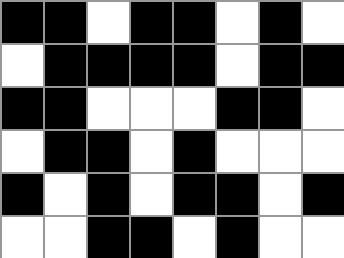[["black", "black", "white", "black", "black", "white", "black", "white"], ["white", "black", "black", "black", "black", "white", "black", "black"], ["black", "black", "white", "white", "white", "black", "black", "white"], ["white", "black", "black", "white", "black", "white", "white", "white"], ["black", "white", "black", "white", "black", "black", "white", "black"], ["white", "white", "black", "black", "white", "black", "white", "white"]]